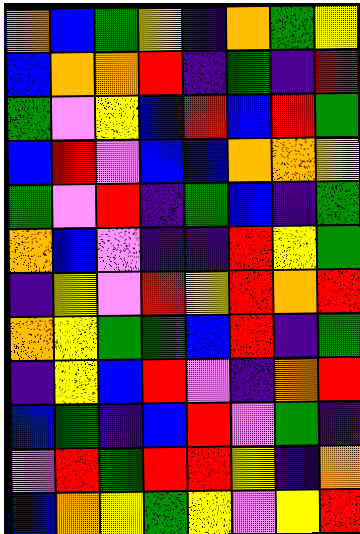[["orange", "blue", "green", "yellow", "indigo", "orange", "green", "yellow"], ["blue", "orange", "orange", "red", "indigo", "green", "indigo", "red"], ["green", "violet", "yellow", "blue", "red", "blue", "red", "green"], ["blue", "red", "violet", "blue", "blue", "orange", "orange", "yellow"], ["green", "violet", "red", "indigo", "green", "blue", "indigo", "green"], ["orange", "blue", "violet", "indigo", "indigo", "red", "yellow", "green"], ["indigo", "yellow", "violet", "red", "yellow", "red", "orange", "red"], ["orange", "yellow", "green", "green", "blue", "red", "indigo", "green"], ["indigo", "yellow", "blue", "red", "violet", "indigo", "orange", "red"], ["blue", "green", "indigo", "blue", "red", "violet", "green", "indigo"], ["violet", "red", "green", "red", "red", "yellow", "indigo", "orange"], ["blue", "orange", "yellow", "green", "yellow", "violet", "yellow", "red"]]